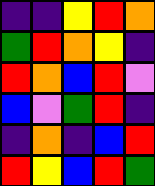[["indigo", "indigo", "yellow", "red", "orange"], ["green", "red", "orange", "yellow", "indigo"], ["red", "orange", "blue", "red", "violet"], ["blue", "violet", "green", "red", "indigo"], ["indigo", "orange", "indigo", "blue", "red"], ["red", "yellow", "blue", "red", "green"]]